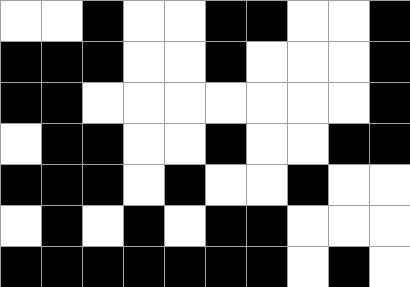[["white", "white", "black", "white", "white", "black", "black", "white", "white", "black"], ["black", "black", "black", "white", "white", "black", "white", "white", "white", "black"], ["black", "black", "white", "white", "white", "white", "white", "white", "white", "black"], ["white", "black", "black", "white", "white", "black", "white", "white", "black", "black"], ["black", "black", "black", "white", "black", "white", "white", "black", "white", "white"], ["white", "black", "white", "black", "white", "black", "black", "white", "white", "white"], ["black", "black", "black", "black", "black", "black", "black", "white", "black", "white"]]